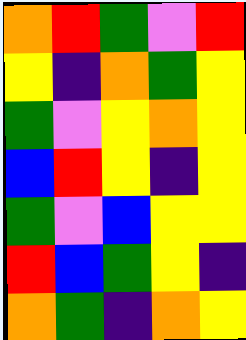[["orange", "red", "green", "violet", "red"], ["yellow", "indigo", "orange", "green", "yellow"], ["green", "violet", "yellow", "orange", "yellow"], ["blue", "red", "yellow", "indigo", "yellow"], ["green", "violet", "blue", "yellow", "yellow"], ["red", "blue", "green", "yellow", "indigo"], ["orange", "green", "indigo", "orange", "yellow"]]